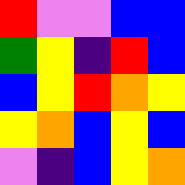[["red", "violet", "violet", "blue", "blue"], ["green", "yellow", "indigo", "red", "blue"], ["blue", "yellow", "red", "orange", "yellow"], ["yellow", "orange", "blue", "yellow", "blue"], ["violet", "indigo", "blue", "yellow", "orange"]]